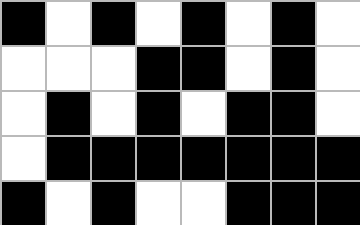[["black", "white", "black", "white", "black", "white", "black", "white"], ["white", "white", "white", "black", "black", "white", "black", "white"], ["white", "black", "white", "black", "white", "black", "black", "white"], ["white", "black", "black", "black", "black", "black", "black", "black"], ["black", "white", "black", "white", "white", "black", "black", "black"]]